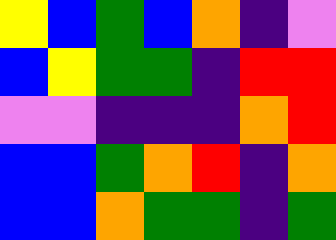[["yellow", "blue", "green", "blue", "orange", "indigo", "violet"], ["blue", "yellow", "green", "green", "indigo", "red", "red"], ["violet", "violet", "indigo", "indigo", "indigo", "orange", "red"], ["blue", "blue", "green", "orange", "red", "indigo", "orange"], ["blue", "blue", "orange", "green", "green", "indigo", "green"]]